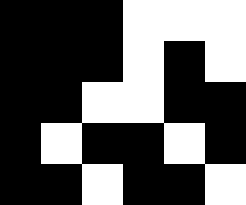[["black", "black", "black", "white", "white", "white"], ["black", "black", "black", "white", "black", "white"], ["black", "black", "white", "white", "black", "black"], ["black", "white", "black", "black", "white", "black"], ["black", "black", "white", "black", "black", "white"]]